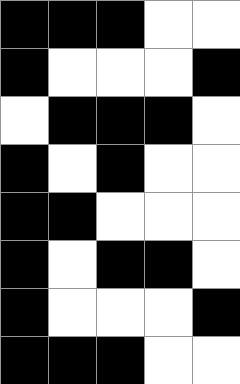[["black", "black", "black", "white", "white"], ["black", "white", "white", "white", "black"], ["white", "black", "black", "black", "white"], ["black", "white", "black", "white", "white"], ["black", "black", "white", "white", "white"], ["black", "white", "black", "black", "white"], ["black", "white", "white", "white", "black"], ["black", "black", "black", "white", "white"]]